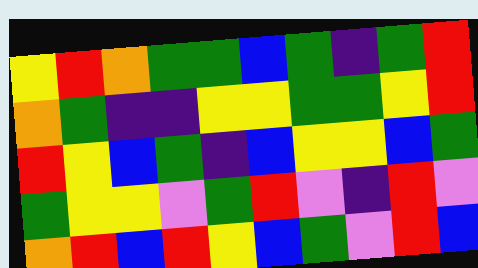[["yellow", "red", "orange", "green", "green", "blue", "green", "indigo", "green", "red"], ["orange", "green", "indigo", "indigo", "yellow", "yellow", "green", "green", "yellow", "red"], ["red", "yellow", "blue", "green", "indigo", "blue", "yellow", "yellow", "blue", "green"], ["green", "yellow", "yellow", "violet", "green", "red", "violet", "indigo", "red", "violet"], ["orange", "red", "blue", "red", "yellow", "blue", "green", "violet", "red", "blue"]]